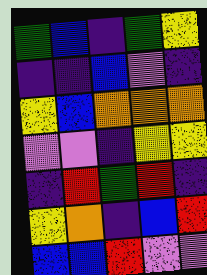[["green", "blue", "indigo", "green", "yellow"], ["indigo", "indigo", "blue", "violet", "indigo"], ["yellow", "blue", "orange", "orange", "orange"], ["violet", "violet", "indigo", "yellow", "yellow"], ["indigo", "red", "green", "red", "indigo"], ["yellow", "orange", "indigo", "blue", "red"], ["blue", "blue", "red", "violet", "violet"]]